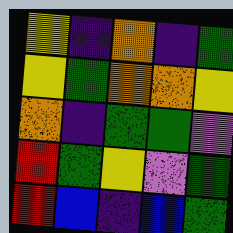[["yellow", "indigo", "orange", "indigo", "green"], ["yellow", "green", "orange", "orange", "yellow"], ["orange", "indigo", "green", "green", "violet"], ["red", "green", "yellow", "violet", "green"], ["red", "blue", "indigo", "blue", "green"]]